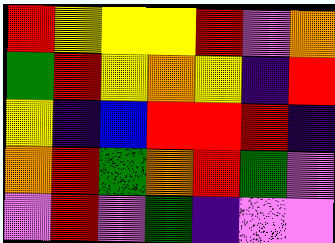[["red", "yellow", "yellow", "yellow", "red", "violet", "orange"], ["green", "red", "yellow", "orange", "yellow", "indigo", "red"], ["yellow", "indigo", "blue", "red", "red", "red", "indigo"], ["orange", "red", "green", "orange", "red", "green", "violet"], ["violet", "red", "violet", "green", "indigo", "violet", "violet"]]